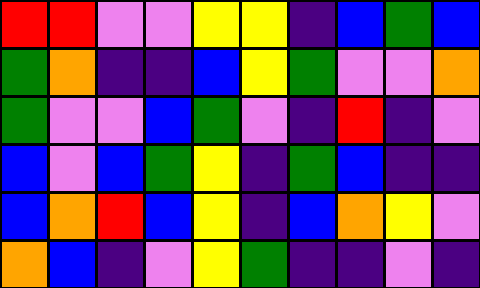[["red", "red", "violet", "violet", "yellow", "yellow", "indigo", "blue", "green", "blue"], ["green", "orange", "indigo", "indigo", "blue", "yellow", "green", "violet", "violet", "orange"], ["green", "violet", "violet", "blue", "green", "violet", "indigo", "red", "indigo", "violet"], ["blue", "violet", "blue", "green", "yellow", "indigo", "green", "blue", "indigo", "indigo"], ["blue", "orange", "red", "blue", "yellow", "indigo", "blue", "orange", "yellow", "violet"], ["orange", "blue", "indigo", "violet", "yellow", "green", "indigo", "indigo", "violet", "indigo"]]